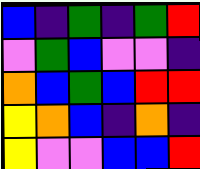[["blue", "indigo", "green", "indigo", "green", "red"], ["violet", "green", "blue", "violet", "violet", "indigo"], ["orange", "blue", "green", "blue", "red", "red"], ["yellow", "orange", "blue", "indigo", "orange", "indigo"], ["yellow", "violet", "violet", "blue", "blue", "red"]]